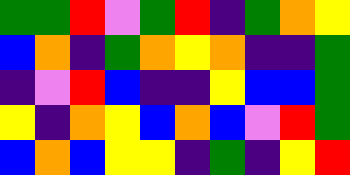[["green", "green", "red", "violet", "green", "red", "indigo", "green", "orange", "yellow"], ["blue", "orange", "indigo", "green", "orange", "yellow", "orange", "indigo", "indigo", "green"], ["indigo", "violet", "red", "blue", "indigo", "indigo", "yellow", "blue", "blue", "green"], ["yellow", "indigo", "orange", "yellow", "blue", "orange", "blue", "violet", "red", "green"], ["blue", "orange", "blue", "yellow", "yellow", "indigo", "green", "indigo", "yellow", "red"]]